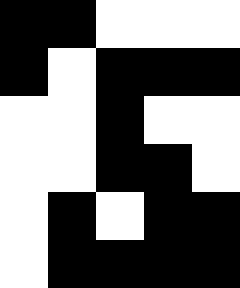[["black", "black", "white", "white", "white"], ["black", "white", "black", "black", "black"], ["white", "white", "black", "white", "white"], ["white", "white", "black", "black", "white"], ["white", "black", "white", "black", "black"], ["white", "black", "black", "black", "black"]]